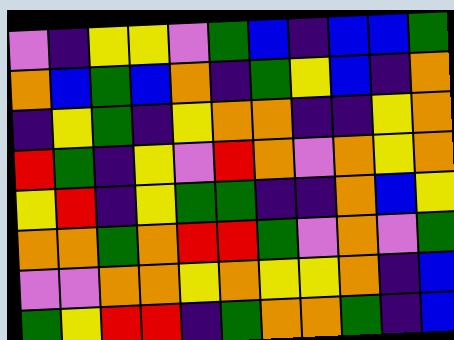[["violet", "indigo", "yellow", "yellow", "violet", "green", "blue", "indigo", "blue", "blue", "green"], ["orange", "blue", "green", "blue", "orange", "indigo", "green", "yellow", "blue", "indigo", "orange"], ["indigo", "yellow", "green", "indigo", "yellow", "orange", "orange", "indigo", "indigo", "yellow", "orange"], ["red", "green", "indigo", "yellow", "violet", "red", "orange", "violet", "orange", "yellow", "orange"], ["yellow", "red", "indigo", "yellow", "green", "green", "indigo", "indigo", "orange", "blue", "yellow"], ["orange", "orange", "green", "orange", "red", "red", "green", "violet", "orange", "violet", "green"], ["violet", "violet", "orange", "orange", "yellow", "orange", "yellow", "yellow", "orange", "indigo", "blue"], ["green", "yellow", "red", "red", "indigo", "green", "orange", "orange", "green", "indigo", "blue"]]